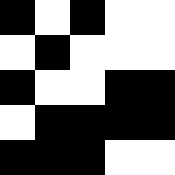[["black", "white", "black", "white", "white"], ["white", "black", "white", "white", "white"], ["black", "white", "white", "black", "black"], ["white", "black", "black", "black", "black"], ["black", "black", "black", "white", "white"]]